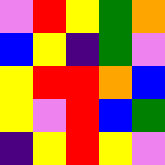[["violet", "red", "yellow", "green", "orange"], ["blue", "yellow", "indigo", "green", "violet"], ["yellow", "red", "red", "orange", "blue"], ["yellow", "violet", "red", "blue", "green"], ["indigo", "yellow", "red", "yellow", "violet"]]